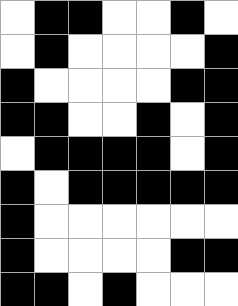[["white", "black", "black", "white", "white", "black", "white"], ["white", "black", "white", "white", "white", "white", "black"], ["black", "white", "white", "white", "white", "black", "black"], ["black", "black", "white", "white", "black", "white", "black"], ["white", "black", "black", "black", "black", "white", "black"], ["black", "white", "black", "black", "black", "black", "black"], ["black", "white", "white", "white", "white", "white", "white"], ["black", "white", "white", "white", "white", "black", "black"], ["black", "black", "white", "black", "white", "white", "white"]]